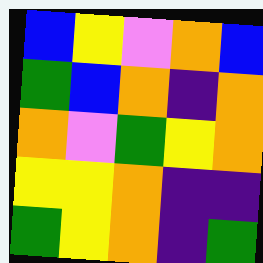[["blue", "yellow", "violet", "orange", "blue"], ["green", "blue", "orange", "indigo", "orange"], ["orange", "violet", "green", "yellow", "orange"], ["yellow", "yellow", "orange", "indigo", "indigo"], ["green", "yellow", "orange", "indigo", "green"]]